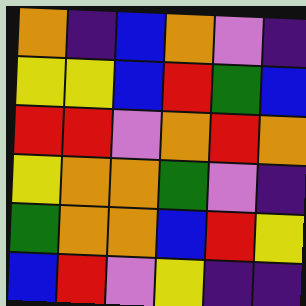[["orange", "indigo", "blue", "orange", "violet", "indigo"], ["yellow", "yellow", "blue", "red", "green", "blue"], ["red", "red", "violet", "orange", "red", "orange"], ["yellow", "orange", "orange", "green", "violet", "indigo"], ["green", "orange", "orange", "blue", "red", "yellow"], ["blue", "red", "violet", "yellow", "indigo", "indigo"]]